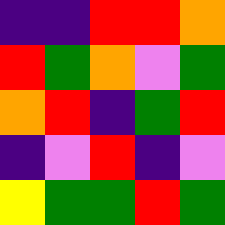[["indigo", "indigo", "red", "red", "orange"], ["red", "green", "orange", "violet", "green"], ["orange", "red", "indigo", "green", "red"], ["indigo", "violet", "red", "indigo", "violet"], ["yellow", "green", "green", "red", "green"]]